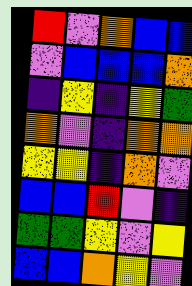[["red", "violet", "orange", "blue", "blue"], ["violet", "blue", "blue", "blue", "orange"], ["indigo", "yellow", "indigo", "yellow", "green"], ["orange", "violet", "indigo", "orange", "orange"], ["yellow", "yellow", "indigo", "orange", "violet"], ["blue", "blue", "red", "violet", "indigo"], ["green", "green", "yellow", "violet", "yellow"], ["blue", "blue", "orange", "yellow", "violet"]]